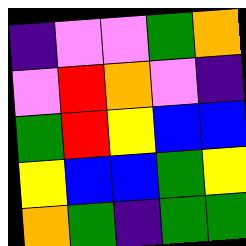[["indigo", "violet", "violet", "green", "orange"], ["violet", "red", "orange", "violet", "indigo"], ["green", "red", "yellow", "blue", "blue"], ["yellow", "blue", "blue", "green", "yellow"], ["orange", "green", "indigo", "green", "green"]]